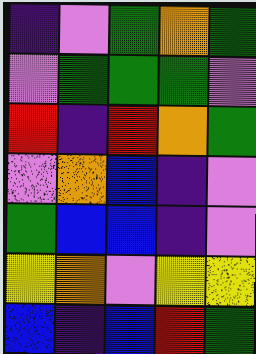[["indigo", "violet", "green", "orange", "green"], ["violet", "green", "green", "green", "violet"], ["red", "indigo", "red", "orange", "green"], ["violet", "orange", "blue", "indigo", "violet"], ["green", "blue", "blue", "indigo", "violet"], ["yellow", "orange", "violet", "yellow", "yellow"], ["blue", "indigo", "blue", "red", "green"]]